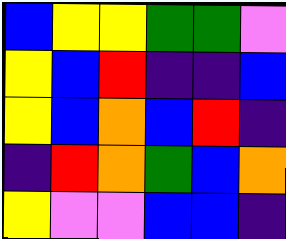[["blue", "yellow", "yellow", "green", "green", "violet"], ["yellow", "blue", "red", "indigo", "indigo", "blue"], ["yellow", "blue", "orange", "blue", "red", "indigo"], ["indigo", "red", "orange", "green", "blue", "orange"], ["yellow", "violet", "violet", "blue", "blue", "indigo"]]